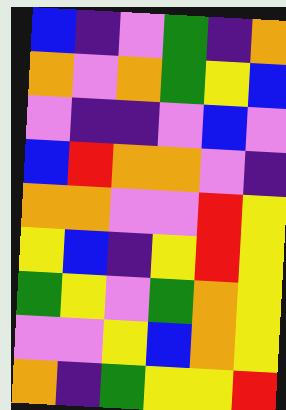[["blue", "indigo", "violet", "green", "indigo", "orange"], ["orange", "violet", "orange", "green", "yellow", "blue"], ["violet", "indigo", "indigo", "violet", "blue", "violet"], ["blue", "red", "orange", "orange", "violet", "indigo"], ["orange", "orange", "violet", "violet", "red", "yellow"], ["yellow", "blue", "indigo", "yellow", "red", "yellow"], ["green", "yellow", "violet", "green", "orange", "yellow"], ["violet", "violet", "yellow", "blue", "orange", "yellow"], ["orange", "indigo", "green", "yellow", "yellow", "red"]]